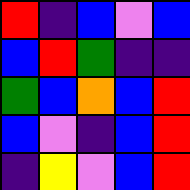[["red", "indigo", "blue", "violet", "blue"], ["blue", "red", "green", "indigo", "indigo"], ["green", "blue", "orange", "blue", "red"], ["blue", "violet", "indigo", "blue", "red"], ["indigo", "yellow", "violet", "blue", "red"]]